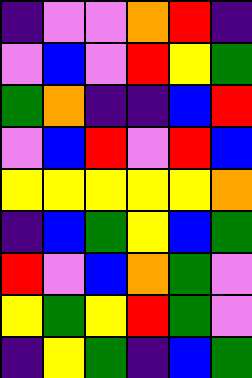[["indigo", "violet", "violet", "orange", "red", "indigo"], ["violet", "blue", "violet", "red", "yellow", "green"], ["green", "orange", "indigo", "indigo", "blue", "red"], ["violet", "blue", "red", "violet", "red", "blue"], ["yellow", "yellow", "yellow", "yellow", "yellow", "orange"], ["indigo", "blue", "green", "yellow", "blue", "green"], ["red", "violet", "blue", "orange", "green", "violet"], ["yellow", "green", "yellow", "red", "green", "violet"], ["indigo", "yellow", "green", "indigo", "blue", "green"]]